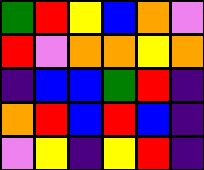[["green", "red", "yellow", "blue", "orange", "violet"], ["red", "violet", "orange", "orange", "yellow", "orange"], ["indigo", "blue", "blue", "green", "red", "indigo"], ["orange", "red", "blue", "red", "blue", "indigo"], ["violet", "yellow", "indigo", "yellow", "red", "indigo"]]